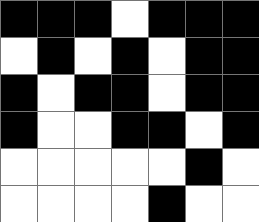[["black", "black", "black", "white", "black", "black", "black"], ["white", "black", "white", "black", "white", "black", "black"], ["black", "white", "black", "black", "white", "black", "black"], ["black", "white", "white", "black", "black", "white", "black"], ["white", "white", "white", "white", "white", "black", "white"], ["white", "white", "white", "white", "black", "white", "white"]]